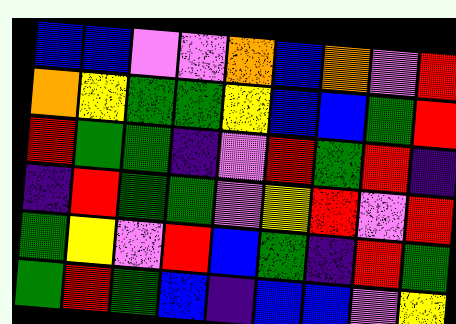[["blue", "blue", "violet", "violet", "orange", "blue", "orange", "violet", "red"], ["orange", "yellow", "green", "green", "yellow", "blue", "blue", "green", "red"], ["red", "green", "green", "indigo", "violet", "red", "green", "red", "indigo"], ["indigo", "red", "green", "green", "violet", "yellow", "red", "violet", "red"], ["green", "yellow", "violet", "red", "blue", "green", "indigo", "red", "green"], ["green", "red", "green", "blue", "indigo", "blue", "blue", "violet", "yellow"]]